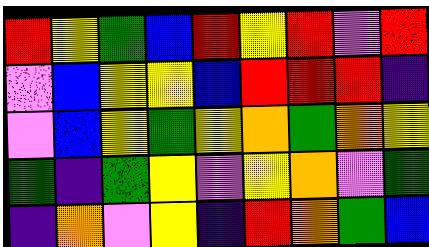[["red", "yellow", "green", "blue", "red", "yellow", "red", "violet", "red"], ["violet", "blue", "yellow", "yellow", "blue", "red", "red", "red", "indigo"], ["violet", "blue", "yellow", "green", "yellow", "orange", "green", "orange", "yellow"], ["green", "indigo", "green", "yellow", "violet", "yellow", "orange", "violet", "green"], ["indigo", "orange", "violet", "yellow", "indigo", "red", "orange", "green", "blue"]]